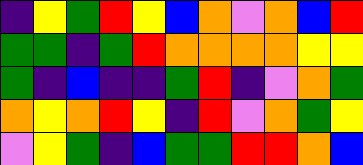[["indigo", "yellow", "green", "red", "yellow", "blue", "orange", "violet", "orange", "blue", "red"], ["green", "green", "indigo", "green", "red", "orange", "orange", "orange", "orange", "yellow", "yellow"], ["green", "indigo", "blue", "indigo", "indigo", "green", "red", "indigo", "violet", "orange", "green"], ["orange", "yellow", "orange", "red", "yellow", "indigo", "red", "violet", "orange", "green", "yellow"], ["violet", "yellow", "green", "indigo", "blue", "green", "green", "red", "red", "orange", "blue"]]